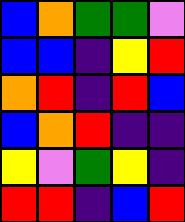[["blue", "orange", "green", "green", "violet"], ["blue", "blue", "indigo", "yellow", "red"], ["orange", "red", "indigo", "red", "blue"], ["blue", "orange", "red", "indigo", "indigo"], ["yellow", "violet", "green", "yellow", "indigo"], ["red", "red", "indigo", "blue", "red"]]